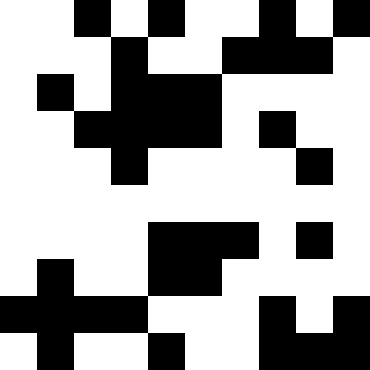[["white", "white", "black", "white", "black", "white", "white", "black", "white", "black"], ["white", "white", "white", "black", "white", "white", "black", "black", "black", "white"], ["white", "black", "white", "black", "black", "black", "white", "white", "white", "white"], ["white", "white", "black", "black", "black", "black", "white", "black", "white", "white"], ["white", "white", "white", "black", "white", "white", "white", "white", "black", "white"], ["white", "white", "white", "white", "white", "white", "white", "white", "white", "white"], ["white", "white", "white", "white", "black", "black", "black", "white", "black", "white"], ["white", "black", "white", "white", "black", "black", "white", "white", "white", "white"], ["black", "black", "black", "black", "white", "white", "white", "black", "white", "black"], ["white", "black", "white", "white", "black", "white", "white", "black", "black", "black"]]